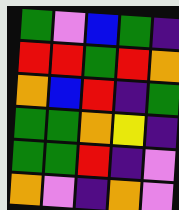[["green", "violet", "blue", "green", "indigo"], ["red", "red", "green", "red", "orange"], ["orange", "blue", "red", "indigo", "green"], ["green", "green", "orange", "yellow", "indigo"], ["green", "green", "red", "indigo", "violet"], ["orange", "violet", "indigo", "orange", "violet"]]